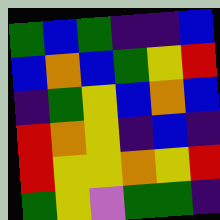[["green", "blue", "green", "indigo", "indigo", "blue"], ["blue", "orange", "blue", "green", "yellow", "red"], ["indigo", "green", "yellow", "blue", "orange", "blue"], ["red", "orange", "yellow", "indigo", "blue", "indigo"], ["red", "yellow", "yellow", "orange", "yellow", "red"], ["green", "yellow", "violet", "green", "green", "indigo"]]